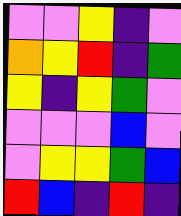[["violet", "violet", "yellow", "indigo", "violet"], ["orange", "yellow", "red", "indigo", "green"], ["yellow", "indigo", "yellow", "green", "violet"], ["violet", "violet", "violet", "blue", "violet"], ["violet", "yellow", "yellow", "green", "blue"], ["red", "blue", "indigo", "red", "indigo"]]